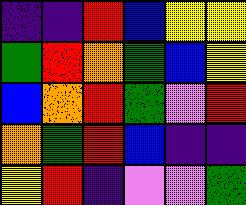[["indigo", "indigo", "red", "blue", "yellow", "yellow"], ["green", "red", "orange", "green", "blue", "yellow"], ["blue", "orange", "red", "green", "violet", "red"], ["orange", "green", "red", "blue", "indigo", "indigo"], ["yellow", "red", "indigo", "violet", "violet", "green"]]